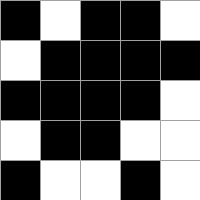[["black", "white", "black", "black", "white"], ["white", "black", "black", "black", "black"], ["black", "black", "black", "black", "white"], ["white", "black", "black", "white", "white"], ["black", "white", "white", "black", "white"]]